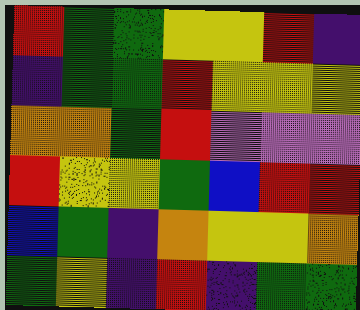[["red", "green", "green", "yellow", "yellow", "red", "indigo"], ["indigo", "green", "green", "red", "yellow", "yellow", "yellow"], ["orange", "orange", "green", "red", "violet", "violet", "violet"], ["red", "yellow", "yellow", "green", "blue", "red", "red"], ["blue", "green", "indigo", "orange", "yellow", "yellow", "orange"], ["green", "yellow", "indigo", "red", "indigo", "green", "green"]]